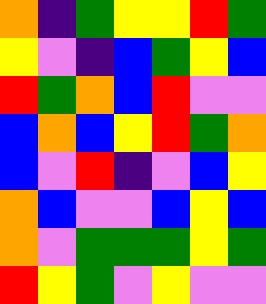[["orange", "indigo", "green", "yellow", "yellow", "red", "green"], ["yellow", "violet", "indigo", "blue", "green", "yellow", "blue"], ["red", "green", "orange", "blue", "red", "violet", "violet"], ["blue", "orange", "blue", "yellow", "red", "green", "orange"], ["blue", "violet", "red", "indigo", "violet", "blue", "yellow"], ["orange", "blue", "violet", "violet", "blue", "yellow", "blue"], ["orange", "violet", "green", "green", "green", "yellow", "green"], ["red", "yellow", "green", "violet", "yellow", "violet", "violet"]]